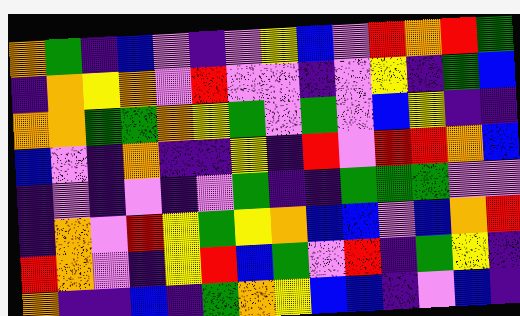[["orange", "green", "indigo", "blue", "violet", "indigo", "violet", "yellow", "blue", "violet", "red", "orange", "red", "green"], ["indigo", "orange", "yellow", "orange", "violet", "red", "violet", "violet", "indigo", "violet", "yellow", "indigo", "green", "blue"], ["orange", "orange", "green", "green", "orange", "yellow", "green", "violet", "green", "violet", "blue", "yellow", "indigo", "indigo"], ["blue", "violet", "indigo", "orange", "indigo", "indigo", "yellow", "indigo", "red", "violet", "red", "red", "orange", "blue"], ["indigo", "violet", "indigo", "violet", "indigo", "violet", "green", "indigo", "indigo", "green", "green", "green", "violet", "violet"], ["indigo", "orange", "violet", "red", "yellow", "green", "yellow", "orange", "blue", "blue", "violet", "blue", "orange", "red"], ["red", "orange", "violet", "indigo", "yellow", "red", "blue", "green", "violet", "red", "indigo", "green", "yellow", "indigo"], ["orange", "indigo", "indigo", "blue", "indigo", "green", "orange", "yellow", "blue", "blue", "indigo", "violet", "blue", "indigo"]]